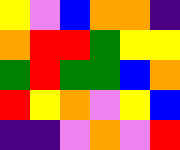[["yellow", "violet", "blue", "orange", "orange", "indigo"], ["orange", "red", "red", "green", "yellow", "yellow"], ["green", "red", "green", "green", "blue", "orange"], ["red", "yellow", "orange", "violet", "yellow", "blue"], ["indigo", "indigo", "violet", "orange", "violet", "red"]]